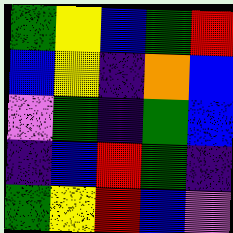[["green", "yellow", "blue", "green", "red"], ["blue", "yellow", "indigo", "orange", "blue"], ["violet", "green", "indigo", "green", "blue"], ["indigo", "blue", "red", "green", "indigo"], ["green", "yellow", "red", "blue", "violet"]]